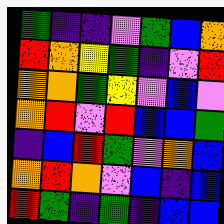[["green", "indigo", "indigo", "violet", "green", "blue", "orange"], ["red", "orange", "yellow", "green", "indigo", "violet", "red"], ["orange", "orange", "green", "yellow", "violet", "blue", "violet"], ["orange", "red", "violet", "red", "blue", "blue", "green"], ["indigo", "blue", "red", "green", "violet", "orange", "blue"], ["orange", "red", "orange", "violet", "blue", "indigo", "blue"], ["red", "green", "indigo", "green", "indigo", "blue", "blue"]]